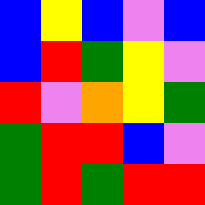[["blue", "yellow", "blue", "violet", "blue"], ["blue", "red", "green", "yellow", "violet"], ["red", "violet", "orange", "yellow", "green"], ["green", "red", "red", "blue", "violet"], ["green", "red", "green", "red", "red"]]